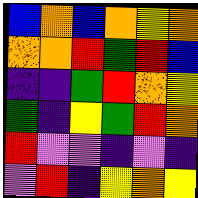[["blue", "orange", "blue", "orange", "yellow", "orange"], ["orange", "orange", "red", "green", "red", "blue"], ["indigo", "indigo", "green", "red", "orange", "yellow"], ["green", "indigo", "yellow", "green", "red", "orange"], ["red", "violet", "violet", "indigo", "violet", "indigo"], ["violet", "red", "indigo", "yellow", "orange", "yellow"]]